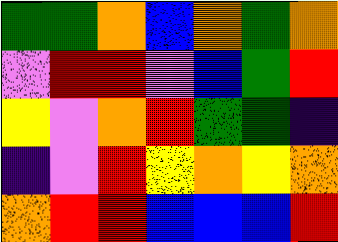[["green", "green", "orange", "blue", "orange", "green", "orange"], ["violet", "red", "red", "violet", "blue", "green", "red"], ["yellow", "violet", "orange", "red", "green", "green", "indigo"], ["indigo", "violet", "red", "yellow", "orange", "yellow", "orange"], ["orange", "red", "red", "blue", "blue", "blue", "red"]]